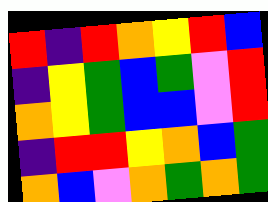[["red", "indigo", "red", "orange", "yellow", "red", "blue"], ["indigo", "yellow", "green", "blue", "green", "violet", "red"], ["orange", "yellow", "green", "blue", "blue", "violet", "red"], ["indigo", "red", "red", "yellow", "orange", "blue", "green"], ["orange", "blue", "violet", "orange", "green", "orange", "green"]]